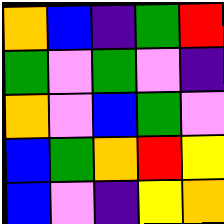[["orange", "blue", "indigo", "green", "red"], ["green", "violet", "green", "violet", "indigo"], ["orange", "violet", "blue", "green", "violet"], ["blue", "green", "orange", "red", "yellow"], ["blue", "violet", "indigo", "yellow", "orange"]]